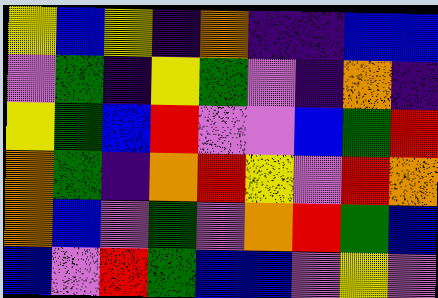[["yellow", "blue", "yellow", "indigo", "orange", "indigo", "indigo", "blue", "blue"], ["violet", "green", "indigo", "yellow", "green", "violet", "indigo", "orange", "indigo"], ["yellow", "green", "blue", "red", "violet", "violet", "blue", "green", "red"], ["orange", "green", "indigo", "orange", "red", "yellow", "violet", "red", "orange"], ["orange", "blue", "violet", "green", "violet", "orange", "red", "green", "blue"], ["blue", "violet", "red", "green", "blue", "blue", "violet", "yellow", "violet"]]